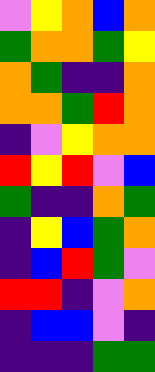[["violet", "yellow", "orange", "blue", "orange"], ["green", "orange", "orange", "green", "yellow"], ["orange", "green", "indigo", "indigo", "orange"], ["orange", "orange", "green", "red", "orange"], ["indigo", "violet", "yellow", "orange", "orange"], ["red", "yellow", "red", "violet", "blue"], ["green", "indigo", "indigo", "orange", "green"], ["indigo", "yellow", "blue", "green", "orange"], ["indigo", "blue", "red", "green", "violet"], ["red", "red", "indigo", "violet", "orange"], ["indigo", "blue", "blue", "violet", "indigo"], ["indigo", "indigo", "indigo", "green", "green"]]